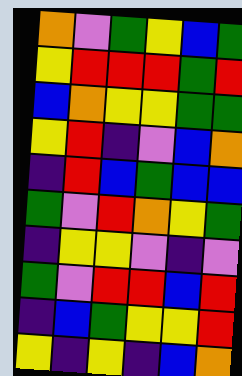[["orange", "violet", "green", "yellow", "blue", "green"], ["yellow", "red", "red", "red", "green", "red"], ["blue", "orange", "yellow", "yellow", "green", "green"], ["yellow", "red", "indigo", "violet", "blue", "orange"], ["indigo", "red", "blue", "green", "blue", "blue"], ["green", "violet", "red", "orange", "yellow", "green"], ["indigo", "yellow", "yellow", "violet", "indigo", "violet"], ["green", "violet", "red", "red", "blue", "red"], ["indigo", "blue", "green", "yellow", "yellow", "red"], ["yellow", "indigo", "yellow", "indigo", "blue", "orange"]]